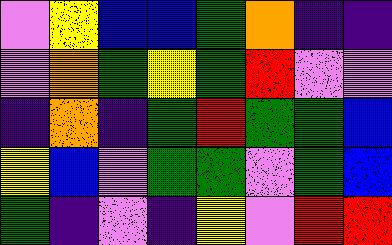[["violet", "yellow", "blue", "blue", "green", "orange", "indigo", "indigo"], ["violet", "orange", "green", "yellow", "green", "red", "violet", "violet"], ["indigo", "orange", "indigo", "green", "red", "green", "green", "blue"], ["yellow", "blue", "violet", "green", "green", "violet", "green", "blue"], ["green", "indigo", "violet", "indigo", "yellow", "violet", "red", "red"]]